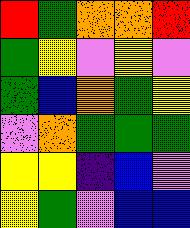[["red", "green", "orange", "orange", "red"], ["green", "yellow", "violet", "yellow", "violet"], ["green", "blue", "orange", "green", "yellow"], ["violet", "orange", "green", "green", "green"], ["yellow", "yellow", "indigo", "blue", "violet"], ["yellow", "green", "violet", "blue", "blue"]]